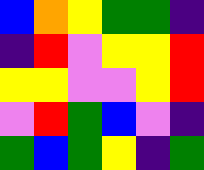[["blue", "orange", "yellow", "green", "green", "indigo"], ["indigo", "red", "violet", "yellow", "yellow", "red"], ["yellow", "yellow", "violet", "violet", "yellow", "red"], ["violet", "red", "green", "blue", "violet", "indigo"], ["green", "blue", "green", "yellow", "indigo", "green"]]